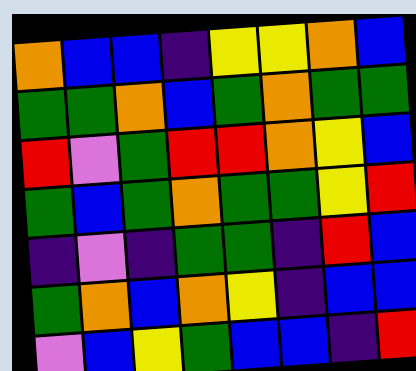[["orange", "blue", "blue", "indigo", "yellow", "yellow", "orange", "blue"], ["green", "green", "orange", "blue", "green", "orange", "green", "green"], ["red", "violet", "green", "red", "red", "orange", "yellow", "blue"], ["green", "blue", "green", "orange", "green", "green", "yellow", "red"], ["indigo", "violet", "indigo", "green", "green", "indigo", "red", "blue"], ["green", "orange", "blue", "orange", "yellow", "indigo", "blue", "blue"], ["violet", "blue", "yellow", "green", "blue", "blue", "indigo", "red"]]